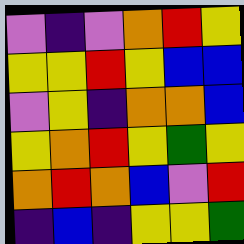[["violet", "indigo", "violet", "orange", "red", "yellow"], ["yellow", "yellow", "red", "yellow", "blue", "blue"], ["violet", "yellow", "indigo", "orange", "orange", "blue"], ["yellow", "orange", "red", "yellow", "green", "yellow"], ["orange", "red", "orange", "blue", "violet", "red"], ["indigo", "blue", "indigo", "yellow", "yellow", "green"]]